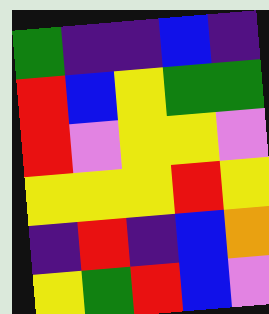[["green", "indigo", "indigo", "blue", "indigo"], ["red", "blue", "yellow", "green", "green"], ["red", "violet", "yellow", "yellow", "violet"], ["yellow", "yellow", "yellow", "red", "yellow"], ["indigo", "red", "indigo", "blue", "orange"], ["yellow", "green", "red", "blue", "violet"]]